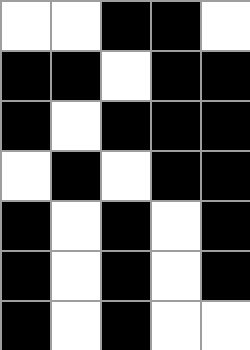[["white", "white", "black", "black", "white"], ["black", "black", "white", "black", "black"], ["black", "white", "black", "black", "black"], ["white", "black", "white", "black", "black"], ["black", "white", "black", "white", "black"], ["black", "white", "black", "white", "black"], ["black", "white", "black", "white", "white"]]